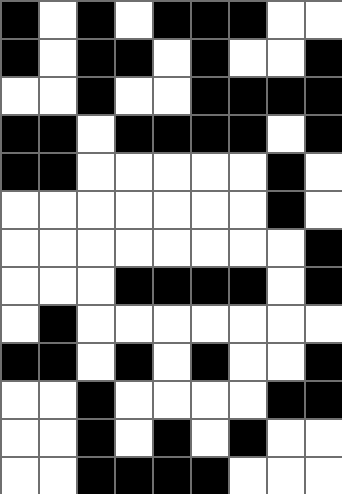[["black", "white", "black", "white", "black", "black", "black", "white", "white"], ["black", "white", "black", "black", "white", "black", "white", "white", "black"], ["white", "white", "black", "white", "white", "black", "black", "black", "black"], ["black", "black", "white", "black", "black", "black", "black", "white", "black"], ["black", "black", "white", "white", "white", "white", "white", "black", "white"], ["white", "white", "white", "white", "white", "white", "white", "black", "white"], ["white", "white", "white", "white", "white", "white", "white", "white", "black"], ["white", "white", "white", "black", "black", "black", "black", "white", "black"], ["white", "black", "white", "white", "white", "white", "white", "white", "white"], ["black", "black", "white", "black", "white", "black", "white", "white", "black"], ["white", "white", "black", "white", "white", "white", "white", "black", "black"], ["white", "white", "black", "white", "black", "white", "black", "white", "white"], ["white", "white", "black", "black", "black", "black", "white", "white", "white"]]